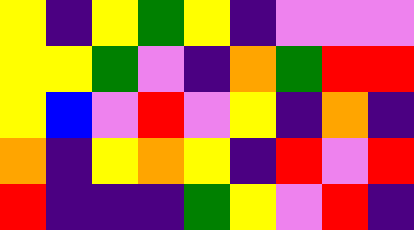[["yellow", "indigo", "yellow", "green", "yellow", "indigo", "violet", "violet", "violet"], ["yellow", "yellow", "green", "violet", "indigo", "orange", "green", "red", "red"], ["yellow", "blue", "violet", "red", "violet", "yellow", "indigo", "orange", "indigo"], ["orange", "indigo", "yellow", "orange", "yellow", "indigo", "red", "violet", "red"], ["red", "indigo", "indigo", "indigo", "green", "yellow", "violet", "red", "indigo"]]